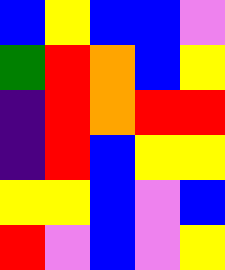[["blue", "yellow", "blue", "blue", "violet"], ["green", "red", "orange", "blue", "yellow"], ["indigo", "red", "orange", "red", "red"], ["indigo", "red", "blue", "yellow", "yellow"], ["yellow", "yellow", "blue", "violet", "blue"], ["red", "violet", "blue", "violet", "yellow"]]